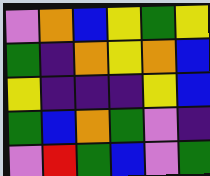[["violet", "orange", "blue", "yellow", "green", "yellow"], ["green", "indigo", "orange", "yellow", "orange", "blue"], ["yellow", "indigo", "indigo", "indigo", "yellow", "blue"], ["green", "blue", "orange", "green", "violet", "indigo"], ["violet", "red", "green", "blue", "violet", "green"]]